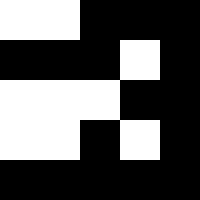[["white", "white", "black", "black", "black"], ["black", "black", "black", "white", "black"], ["white", "white", "white", "black", "black"], ["white", "white", "black", "white", "black"], ["black", "black", "black", "black", "black"]]